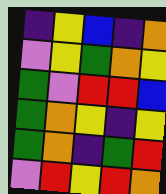[["indigo", "yellow", "blue", "indigo", "orange"], ["violet", "yellow", "green", "orange", "yellow"], ["green", "violet", "red", "red", "blue"], ["green", "orange", "yellow", "indigo", "yellow"], ["green", "orange", "indigo", "green", "red"], ["violet", "red", "yellow", "red", "orange"]]